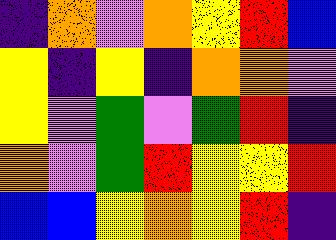[["indigo", "orange", "violet", "orange", "yellow", "red", "blue"], ["yellow", "indigo", "yellow", "indigo", "orange", "orange", "violet"], ["yellow", "violet", "green", "violet", "green", "red", "indigo"], ["orange", "violet", "green", "red", "yellow", "yellow", "red"], ["blue", "blue", "yellow", "orange", "yellow", "red", "indigo"]]